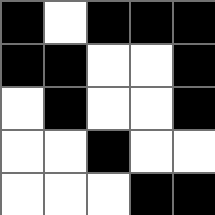[["black", "white", "black", "black", "black"], ["black", "black", "white", "white", "black"], ["white", "black", "white", "white", "black"], ["white", "white", "black", "white", "white"], ["white", "white", "white", "black", "black"]]